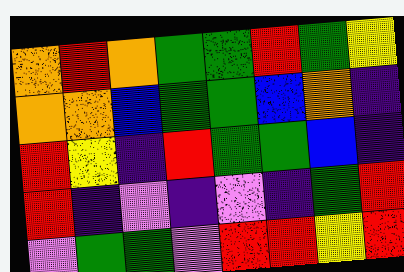[["orange", "red", "orange", "green", "green", "red", "green", "yellow"], ["orange", "orange", "blue", "green", "green", "blue", "orange", "indigo"], ["red", "yellow", "indigo", "red", "green", "green", "blue", "indigo"], ["red", "indigo", "violet", "indigo", "violet", "indigo", "green", "red"], ["violet", "green", "green", "violet", "red", "red", "yellow", "red"]]